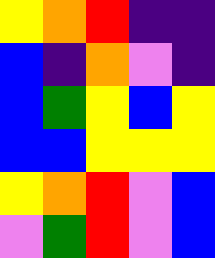[["yellow", "orange", "red", "indigo", "indigo"], ["blue", "indigo", "orange", "violet", "indigo"], ["blue", "green", "yellow", "blue", "yellow"], ["blue", "blue", "yellow", "yellow", "yellow"], ["yellow", "orange", "red", "violet", "blue"], ["violet", "green", "red", "violet", "blue"]]